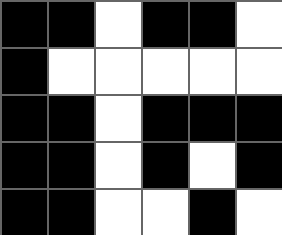[["black", "black", "white", "black", "black", "white"], ["black", "white", "white", "white", "white", "white"], ["black", "black", "white", "black", "black", "black"], ["black", "black", "white", "black", "white", "black"], ["black", "black", "white", "white", "black", "white"]]